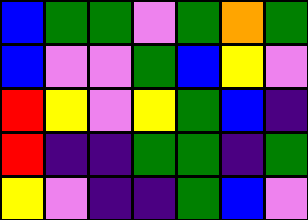[["blue", "green", "green", "violet", "green", "orange", "green"], ["blue", "violet", "violet", "green", "blue", "yellow", "violet"], ["red", "yellow", "violet", "yellow", "green", "blue", "indigo"], ["red", "indigo", "indigo", "green", "green", "indigo", "green"], ["yellow", "violet", "indigo", "indigo", "green", "blue", "violet"]]